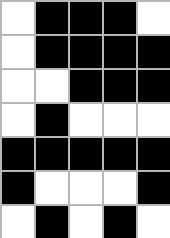[["white", "black", "black", "black", "white"], ["white", "black", "black", "black", "black"], ["white", "white", "black", "black", "black"], ["white", "black", "white", "white", "white"], ["black", "black", "black", "black", "black"], ["black", "white", "white", "white", "black"], ["white", "black", "white", "black", "white"]]